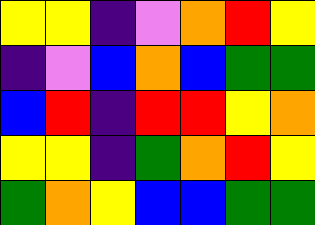[["yellow", "yellow", "indigo", "violet", "orange", "red", "yellow"], ["indigo", "violet", "blue", "orange", "blue", "green", "green"], ["blue", "red", "indigo", "red", "red", "yellow", "orange"], ["yellow", "yellow", "indigo", "green", "orange", "red", "yellow"], ["green", "orange", "yellow", "blue", "blue", "green", "green"]]